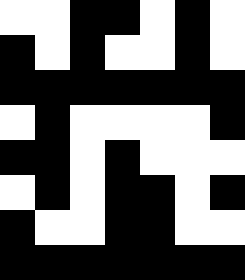[["white", "white", "black", "black", "white", "black", "white"], ["black", "white", "black", "white", "white", "black", "white"], ["black", "black", "black", "black", "black", "black", "black"], ["white", "black", "white", "white", "white", "white", "black"], ["black", "black", "white", "black", "white", "white", "white"], ["white", "black", "white", "black", "black", "white", "black"], ["black", "white", "white", "black", "black", "white", "white"], ["black", "black", "black", "black", "black", "black", "black"]]